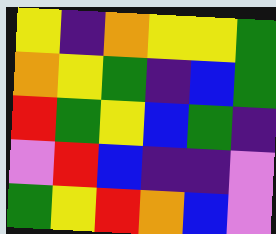[["yellow", "indigo", "orange", "yellow", "yellow", "green"], ["orange", "yellow", "green", "indigo", "blue", "green"], ["red", "green", "yellow", "blue", "green", "indigo"], ["violet", "red", "blue", "indigo", "indigo", "violet"], ["green", "yellow", "red", "orange", "blue", "violet"]]